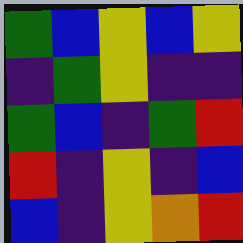[["green", "blue", "yellow", "blue", "yellow"], ["indigo", "green", "yellow", "indigo", "indigo"], ["green", "blue", "indigo", "green", "red"], ["red", "indigo", "yellow", "indigo", "blue"], ["blue", "indigo", "yellow", "orange", "red"]]